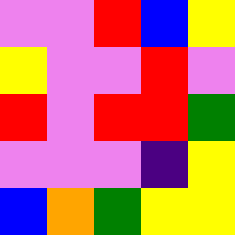[["violet", "violet", "red", "blue", "yellow"], ["yellow", "violet", "violet", "red", "violet"], ["red", "violet", "red", "red", "green"], ["violet", "violet", "violet", "indigo", "yellow"], ["blue", "orange", "green", "yellow", "yellow"]]